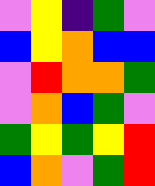[["violet", "yellow", "indigo", "green", "violet"], ["blue", "yellow", "orange", "blue", "blue"], ["violet", "red", "orange", "orange", "green"], ["violet", "orange", "blue", "green", "violet"], ["green", "yellow", "green", "yellow", "red"], ["blue", "orange", "violet", "green", "red"]]